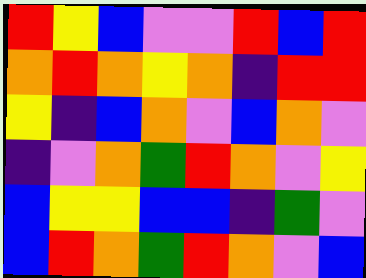[["red", "yellow", "blue", "violet", "violet", "red", "blue", "red"], ["orange", "red", "orange", "yellow", "orange", "indigo", "red", "red"], ["yellow", "indigo", "blue", "orange", "violet", "blue", "orange", "violet"], ["indigo", "violet", "orange", "green", "red", "orange", "violet", "yellow"], ["blue", "yellow", "yellow", "blue", "blue", "indigo", "green", "violet"], ["blue", "red", "orange", "green", "red", "orange", "violet", "blue"]]